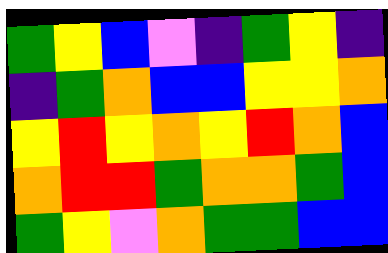[["green", "yellow", "blue", "violet", "indigo", "green", "yellow", "indigo"], ["indigo", "green", "orange", "blue", "blue", "yellow", "yellow", "orange"], ["yellow", "red", "yellow", "orange", "yellow", "red", "orange", "blue"], ["orange", "red", "red", "green", "orange", "orange", "green", "blue"], ["green", "yellow", "violet", "orange", "green", "green", "blue", "blue"]]